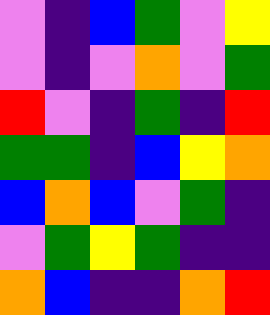[["violet", "indigo", "blue", "green", "violet", "yellow"], ["violet", "indigo", "violet", "orange", "violet", "green"], ["red", "violet", "indigo", "green", "indigo", "red"], ["green", "green", "indigo", "blue", "yellow", "orange"], ["blue", "orange", "blue", "violet", "green", "indigo"], ["violet", "green", "yellow", "green", "indigo", "indigo"], ["orange", "blue", "indigo", "indigo", "orange", "red"]]